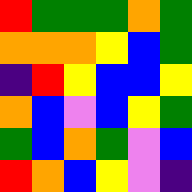[["red", "green", "green", "green", "orange", "green"], ["orange", "orange", "orange", "yellow", "blue", "green"], ["indigo", "red", "yellow", "blue", "blue", "yellow"], ["orange", "blue", "violet", "blue", "yellow", "green"], ["green", "blue", "orange", "green", "violet", "blue"], ["red", "orange", "blue", "yellow", "violet", "indigo"]]